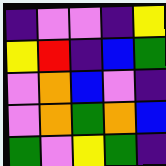[["indigo", "violet", "violet", "indigo", "yellow"], ["yellow", "red", "indigo", "blue", "green"], ["violet", "orange", "blue", "violet", "indigo"], ["violet", "orange", "green", "orange", "blue"], ["green", "violet", "yellow", "green", "indigo"]]